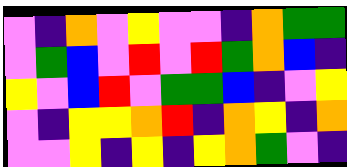[["violet", "indigo", "orange", "violet", "yellow", "violet", "violet", "indigo", "orange", "green", "green"], ["violet", "green", "blue", "violet", "red", "violet", "red", "green", "orange", "blue", "indigo"], ["yellow", "violet", "blue", "red", "violet", "green", "green", "blue", "indigo", "violet", "yellow"], ["violet", "indigo", "yellow", "yellow", "orange", "red", "indigo", "orange", "yellow", "indigo", "orange"], ["violet", "violet", "yellow", "indigo", "yellow", "indigo", "yellow", "orange", "green", "violet", "indigo"]]